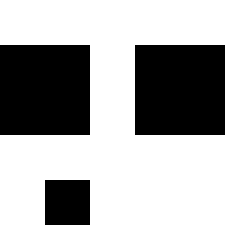[["white", "white", "white", "white", "white"], ["black", "black", "white", "black", "black"], ["black", "black", "white", "black", "black"], ["white", "white", "white", "white", "white"], ["white", "black", "white", "white", "white"]]